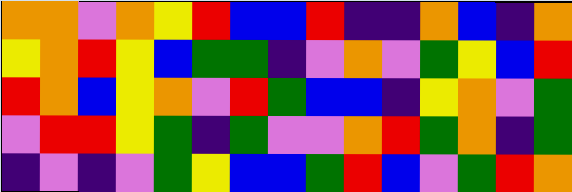[["orange", "orange", "violet", "orange", "yellow", "red", "blue", "blue", "red", "indigo", "indigo", "orange", "blue", "indigo", "orange"], ["yellow", "orange", "red", "yellow", "blue", "green", "green", "indigo", "violet", "orange", "violet", "green", "yellow", "blue", "red"], ["red", "orange", "blue", "yellow", "orange", "violet", "red", "green", "blue", "blue", "indigo", "yellow", "orange", "violet", "green"], ["violet", "red", "red", "yellow", "green", "indigo", "green", "violet", "violet", "orange", "red", "green", "orange", "indigo", "green"], ["indigo", "violet", "indigo", "violet", "green", "yellow", "blue", "blue", "green", "red", "blue", "violet", "green", "red", "orange"]]